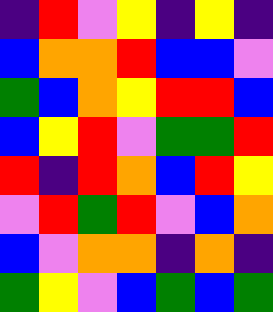[["indigo", "red", "violet", "yellow", "indigo", "yellow", "indigo"], ["blue", "orange", "orange", "red", "blue", "blue", "violet"], ["green", "blue", "orange", "yellow", "red", "red", "blue"], ["blue", "yellow", "red", "violet", "green", "green", "red"], ["red", "indigo", "red", "orange", "blue", "red", "yellow"], ["violet", "red", "green", "red", "violet", "blue", "orange"], ["blue", "violet", "orange", "orange", "indigo", "orange", "indigo"], ["green", "yellow", "violet", "blue", "green", "blue", "green"]]